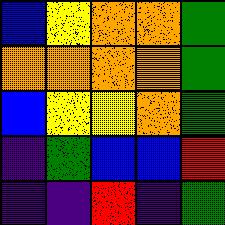[["blue", "yellow", "orange", "orange", "green"], ["orange", "orange", "orange", "orange", "green"], ["blue", "yellow", "yellow", "orange", "green"], ["indigo", "green", "blue", "blue", "red"], ["indigo", "indigo", "red", "indigo", "green"]]